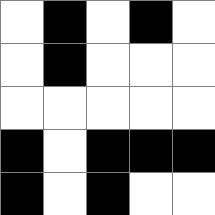[["white", "black", "white", "black", "white"], ["white", "black", "white", "white", "white"], ["white", "white", "white", "white", "white"], ["black", "white", "black", "black", "black"], ["black", "white", "black", "white", "white"]]